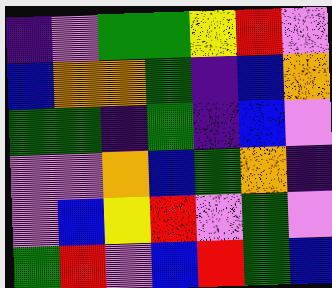[["indigo", "violet", "green", "green", "yellow", "red", "violet"], ["blue", "orange", "orange", "green", "indigo", "blue", "orange"], ["green", "green", "indigo", "green", "indigo", "blue", "violet"], ["violet", "violet", "orange", "blue", "green", "orange", "indigo"], ["violet", "blue", "yellow", "red", "violet", "green", "violet"], ["green", "red", "violet", "blue", "red", "green", "blue"]]